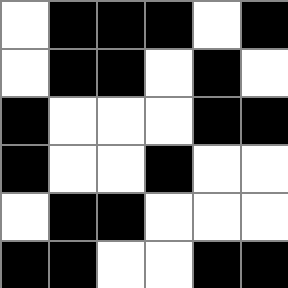[["white", "black", "black", "black", "white", "black"], ["white", "black", "black", "white", "black", "white"], ["black", "white", "white", "white", "black", "black"], ["black", "white", "white", "black", "white", "white"], ["white", "black", "black", "white", "white", "white"], ["black", "black", "white", "white", "black", "black"]]